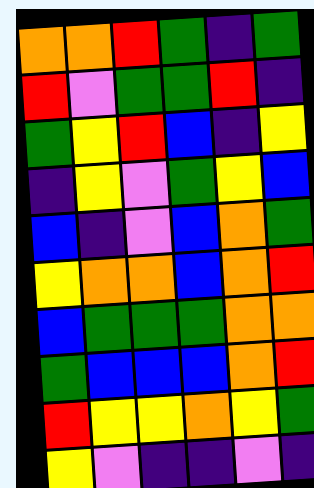[["orange", "orange", "red", "green", "indigo", "green"], ["red", "violet", "green", "green", "red", "indigo"], ["green", "yellow", "red", "blue", "indigo", "yellow"], ["indigo", "yellow", "violet", "green", "yellow", "blue"], ["blue", "indigo", "violet", "blue", "orange", "green"], ["yellow", "orange", "orange", "blue", "orange", "red"], ["blue", "green", "green", "green", "orange", "orange"], ["green", "blue", "blue", "blue", "orange", "red"], ["red", "yellow", "yellow", "orange", "yellow", "green"], ["yellow", "violet", "indigo", "indigo", "violet", "indigo"]]